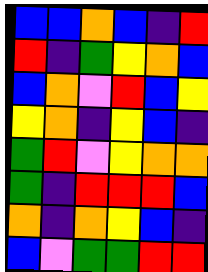[["blue", "blue", "orange", "blue", "indigo", "red"], ["red", "indigo", "green", "yellow", "orange", "blue"], ["blue", "orange", "violet", "red", "blue", "yellow"], ["yellow", "orange", "indigo", "yellow", "blue", "indigo"], ["green", "red", "violet", "yellow", "orange", "orange"], ["green", "indigo", "red", "red", "red", "blue"], ["orange", "indigo", "orange", "yellow", "blue", "indigo"], ["blue", "violet", "green", "green", "red", "red"]]